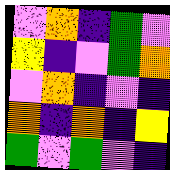[["violet", "orange", "indigo", "green", "violet"], ["yellow", "indigo", "violet", "green", "orange"], ["violet", "orange", "indigo", "violet", "indigo"], ["orange", "indigo", "orange", "indigo", "yellow"], ["green", "violet", "green", "violet", "indigo"]]